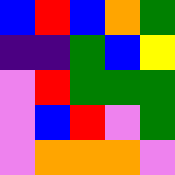[["blue", "red", "blue", "orange", "green"], ["indigo", "indigo", "green", "blue", "yellow"], ["violet", "red", "green", "green", "green"], ["violet", "blue", "red", "violet", "green"], ["violet", "orange", "orange", "orange", "violet"]]